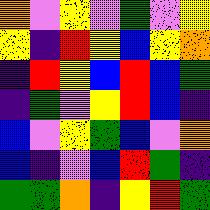[["orange", "violet", "yellow", "violet", "green", "violet", "yellow"], ["yellow", "indigo", "red", "yellow", "blue", "yellow", "orange"], ["indigo", "red", "yellow", "blue", "red", "blue", "green"], ["indigo", "green", "violet", "yellow", "red", "blue", "indigo"], ["blue", "violet", "yellow", "green", "blue", "violet", "orange"], ["blue", "indigo", "violet", "blue", "red", "green", "indigo"], ["green", "green", "orange", "indigo", "yellow", "red", "green"]]